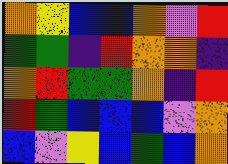[["orange", "yellow", "blue", "blue", "orange", "violet", "red"], ["green", "green", "indigo", "red", "orange", "orange", "indigo"], ["orange", "red", "green", "green", "orange", "indigo", "red"], ["red", "green", "blue", "blue", "blue", "violet", "orange"], ["blue", "violet", "yellow", "blue", "green", "blue", "orange"]]